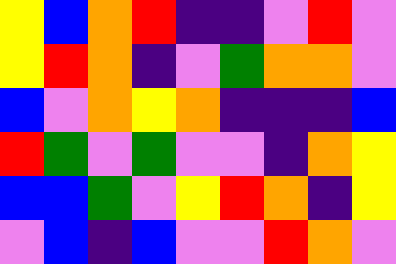[["yellow", "blue", "orange", "red", "indigo", "indigo", "violet", "red", "violet"], ["yellow", "red", "orange", "indigo", "violet", "green", "orange", "orange", "violet"], ["blue", "violet", "orange", "yellow", "orange", "indigo", "indigo", "indigo", "blue"], ["red", "green", "violet", "green", "violet", "violet", "indigo", "orange", "yellow"], ["blue", "blue", "green", "violet", "yellow", "red", "orange", "indigo", "yellow"], ["violet", "blue", "indigo", "blue", "violet", "violet", "red", "orange", "violet"]]